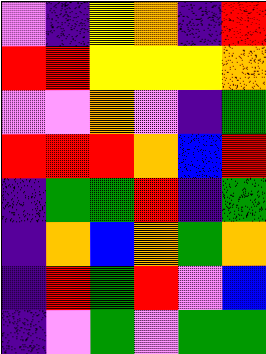[["violet", "indigo", "yellow", "orange", "indigo", "red"], ["red", "red", "yellow", "yellow", "yellow", "orange"], ["violet", "violet", "orange", "violet", "indigo", "green"], ["red", "red", "red", "orange", "blue", "red"], ["indigo", "green", "green", "red", "indigo", "green"], ["indigo", "orange", "blue", "orange", "green", "orange"], ["indigo", "red", "green", "red", "violet", "blue"], ["indigo", "violet", "green", "violet", "green", "green"]]